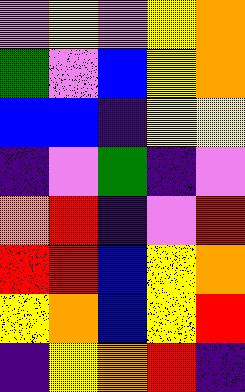[["violet", "yellow", "violet", "yellow", "orange"], ["green", "violet", "blue", "yellow", "orange"], ["blue", "blue", "indigo", "yellow", "yellow"], ["indigo", "violet", "green", "indigo", "violet"], ["orange", "red", "indigo", "violet", "red"], ["red", "red", "blue", "yellow", "orange"], ["yellow", "orange", "blue", "yellow", "red"], ["indigo", "yellow", "orange", "red", "indigo"]]